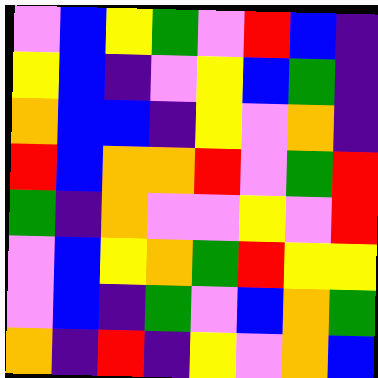[["violet", "blue", "yellow", "green", "violet", "red", "blue", "indigo"], ["yellow", "blue", "indigo", "violet", "yellow", "blue", "green", "indigo"], ["orange", "blue", "blue", "indigo", "yellow", "violet", "orange", "indigo"], ["red", "blue", "orange", "orange", "red", "violet", "green", "red"], ["green", "indigo", "orange", "violet", "violet", "yellow", "violet", "red"], ["violet", "blue", "yellow", "orange", "green", "red", "yellow", "yellow"], ["violet", "blue", "indigo", "green", "violet", "blue", "orange", "green"], ["orange", "indigo", "red", "indigo", "yellow", "violet", "orange", "blue"]]